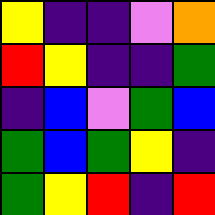[["yellow", "indigo", "indigo", "violet", "orange"], ["red", "yellow", "indigo", "indigo", "green"], ["indigo", "blue", "violet", "green", "blue"], ["green", "blue", "green", "yellow", "indigo"], ["green", "yellow", "red", "indigo", "red"]]